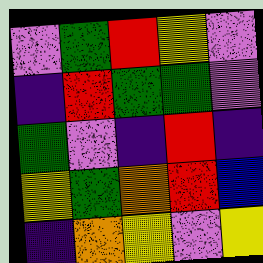[["violet", "green", "red", "yellow", "violet"], ["indigo", "red", "green", "green", "violet"], ["green", "violet", "indigo", "red", "indigo"], ["yellow", "green", "orange", "red", "blue"], ["indigo", "orange", "yellow", "violet", "yellow"]]